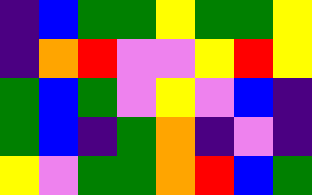[["indigo", "blue", "green", "green", "yellow", "green", "green", "yellow"], ["indigo", "orange", "red", "violet", "violet", "yellow", "red", "yellow"], ["green", "blue", "green", "violet", "yellow", "violet", "blue", "indigo"], ["green", "blue", "indigo", "green", "orange", "indigo", "violet", "indigo"], ["yellow", "violet", "green", "green", "orange", "red", "blue", "green"]]